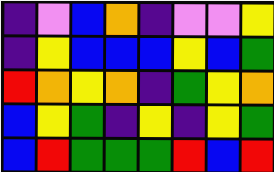[["indigo", "violet", "blue", "orange", "indigo", "violet", "violet", "yellow"], ["indigo", "yellow", "blue", "blue", "blue", "yellow", "blue", "green"], ["red", "orange", "yellow", "orange", "indigo", "green", "yellow", "orange"], ["blue", "yellow", "green", "indigo", "yellow", "indigo", "yellow", "green"], ["blue", "red", "green", "green", "green", "red", "blue", "red"]]